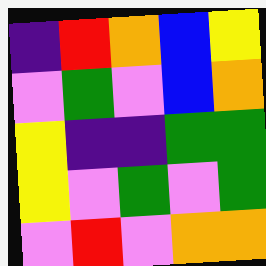[["indigo", "red", "orange", "blue", "yellow"], ["violet", "green", "violet", "blue", "orange"], ["yellow", "indigo", "indigo", "green", "green"], ["yellow", "violet", "green", "violet", "green"], ["violet", "red", "violet", "orange", "orange"]]